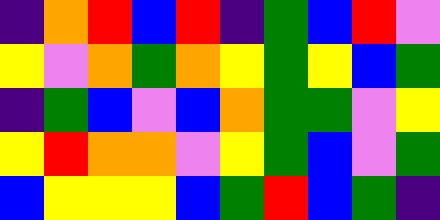[["indigo", "orange", "red", "blue", "red", "indigo", "green", "blue", "red", "violet"], ["yellow", "violet", "orange", "green", "orange", "yellow", "green", "yellow", "blue", "green"], ["indigo", "green", "blue", "violet", "blue", "orange", "green", "green", "violet", "yellow"], ["yellow", "red", "orange", "orange", "violet", "yellow", "green", "blue", "violet", "green"], ["blue", "yellow", "yellow", "yellow", "blue", "green", "red", "blue", "green", "indigo"]]